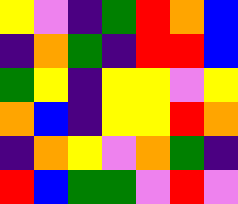[["yellow", "violet", "indigo", "green", "red", "orange", "blue"], ["indigo", "orange", "green", "indigo", "red", "red", "blue"], ["green", "yellow", "indigo", "yellow", "yellow", "violet", "yellow"], ["orange", "blue", "indigo", "yellow", "yellow", "red", "orange"], ["indigo", "orange", "yellow", "violet", "orange", "green", "indigo"], ["red", "blue", "green", "green", "violet", "red", "violet"]]